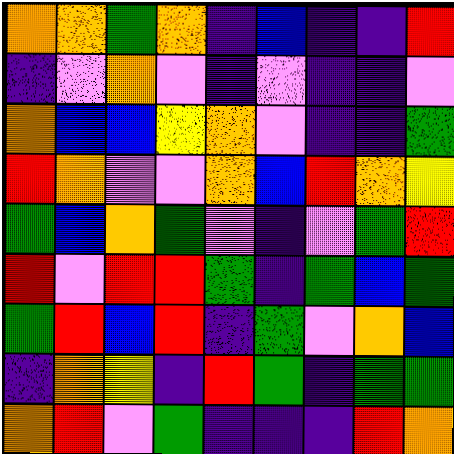[["orange", "orange", "green", "orange", "indigo", "blue", "indigo", "indigo", "red"], ["indigo", "violet", "orange", "violet", "indigo", "violet", "indigo", "indigo", "violet"], ["orange", "blue", "blue", "yellow", "orange", "violet", "indigo", "indigo", "green"], ["red", "orange", "violet", "violet", "orange", "blue", "red", "orange", "yellow"], ["green", "blue", "orange", "green", "violet", "indigo", "violet", "green", "red"], ["red", "violet", "red", "red", "green", "indigo", "green", "blue", "green"], ["green", "red", "blue", "red", "indigo", "green", "violet", "orange", "blue"], ["indigo", "orange", "yellow", "indigo", "red", "green", "indigo", "green", "green"], ["orange", "red", "violet", "green", "indigo", "indigo", "indigo", "red", "orange"]]